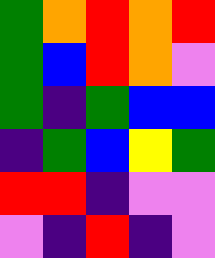[["green", "orange", "red", "orange", "red"], ["green", "blue", "red", "orange", "violet"], ["green", "indigo", "green", "blue", "blue"], ["indigo", "green", "blue", "yellow", "green"], ["red", "red", "indigo", "violet", "violet"], ["violet", "indigo", "red", "indigo", "violet"]]